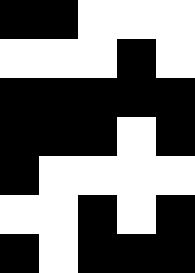[["black", "black", "white", "white", "white"], ["white", "white", "white", "black", "white"], ["black", "black", "black", "black", "black"], ["black", "black", "black", "white", "black"], ["black", "white", "white", "white", "white"], ["white", "white", "black", "white", "black"], ["black", "white", "black", "black", "black"]]